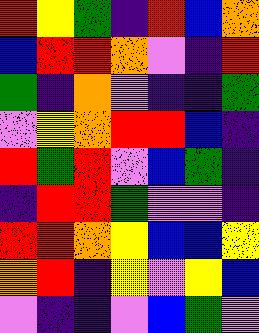[["red", "yellow", "green", "indigo", "red", "blue", "orange"], ["blue", "red", "red", "orange", "violet", "indigo", "red"], ["green", "indigo", "orange", "violet", "indigo", "indigo", "green"], ["violet", "yellow", "orange", "red", "red", "blue", "indigo"], ["red", "green", "red", "violet", "blue", "green", "indigo"], ["indigo", "red", "red", "green", "violet", "violet", "indigo"], ["red", "red", "orange", "yellow", "blue", "blue", "yellow"], ["orange", "red", "indigo", "yellow", "violet", "yellow", "blue"], ["violet", "indigo", "indigo", "violet", "blue", "green", "violet"]]